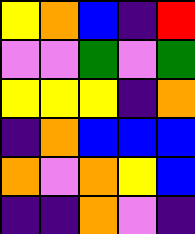[["yellow", "orange", "blue", "indigo", "red"], ["violet", "violet", "green", "violet", "green"], ["yellow", "yellow", "yellow", "indigo", "orange"], ["indigo", "orange", "blue", "blue", "blue"], ["orange", "violet", "orange", "yellow", "blue"], ["indigo", "indigo", "orange", "violet", "indigo"]]